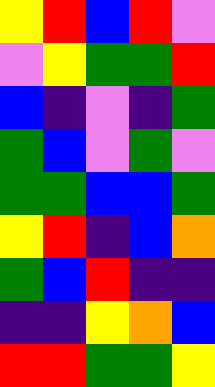[["yellow", "red", "blue", "red", "violet"], ["violet", "yellow", "green", "green", "red"], ["blue", "indigo", "violet", "indigo", "green"], ["green", "blue", "violet", "green", "violet"], ["green", "green", "blue", "blue", "green"], ["yellow", "red", "indigo", "blue", "orange"], ["green", "blue", "red", "indigo", "indigo"], ["indigo", "indigo", "yellow", "orange", "blue"], ["red", "red", "green", "green", "yellow"]]